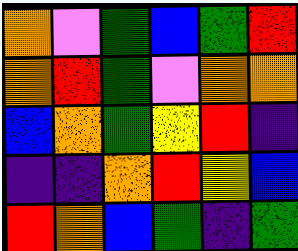[["orange", "violet", "green", "blue", "green", "red"], ["orange", "red", "green", "violet", "orange", "orange"], ["blue", "orange", "green", "yellow", "red", "indigo"], ["indigo", "indigo", "orange", "red", "yellow", "blue"], ["red", "orange", "blue", "green", "indigo", "green"]]